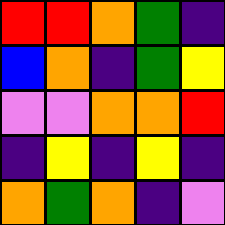[["red", "red", "orange", "green", "indigo"], ["blue", "orange", "indigo", "green", "yellow"], ["violet", "violet", "orange", "orange", "red"], ["indigo", "yellow", "indigo", "yellow", "indigo"], ["orange", "green", "orange", "indigo", "violet"]]